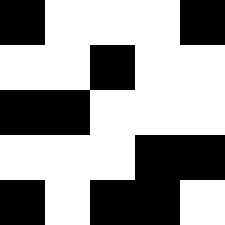[["black", "white", "white", "white", "black"], ["white", "white", "black", "white", "white"], ["black", "black", "white", "white", "white"], ["white", "white", "white", "black", "black"], ["black", "white", "black", "black", "white"]]